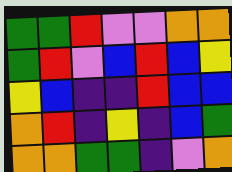[["green", "green", "red", "violet", "violet", "orange", "orange"], ["green", "red", "violet", "blue", "red", "blue", "yellow"], ["yellow", "blue", "indigo", "indigo", "red", "blue", "blue"], ["orange", "red", "indigo", "yellow", "indigo", "blue", "green"], ["orange", "orange", "green", "green", "indigo", "violet", "orange"]]